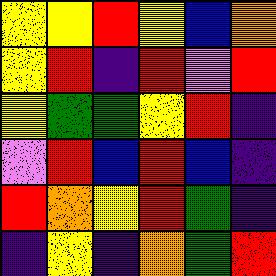[["yellow", "yellow", "red", "yellow", "blue", "orange"], ["yellow", "red", "indigo", "red", "violet", "red"], ["yellow", "green", "green", "yellow", "red", "indigo"], ["violet", "red", "blue", "red", "blue", "indigo"], ["red", "orange", "yellow", "red", "green", "indigo"], ["indigo", "yellow", "indigo", "orange", "green", "red"]]